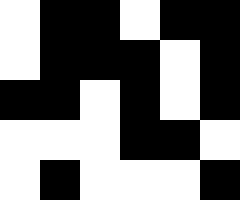[["white", "black", "black", "white", "black", "black"], ["white", "black", "black", "black", "white", "black"], ["black", "black", "white", "black", "white", "black"], ["white", "white", "white", "black", "black", "white"], ["white", "black", "white", "white", "white", "black"]]